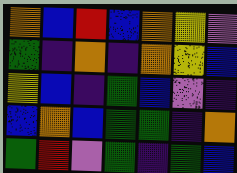[["orange", "blue", "red", "blue", "orange", "yellow", "violet"], ["green", "indigo", "orange", "indigo", "orange", "yellow", "blue"], ["yellow", "blue", "indigo", "green", "blue", "violet", "indigo"], ["blue", "orange", "blue", "green", "green", "indigo", "orange"], ["green", "red", "violet", "green", "indigo", "green", "blue"]]